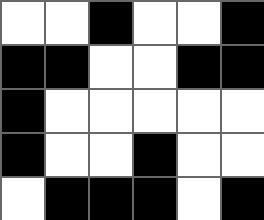[["white", "white", "black", "white", "white", "black"], ["black", "black", "white", "white", "black", "black"], ["black", "white", "white", "white", "white", "white"], ["black", "white", "white", "black", "white", "white"], ["white", "black", "black", "black", "white", "black"]]